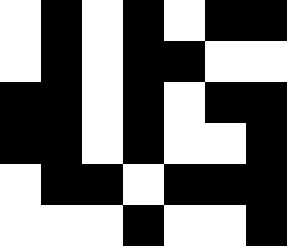[["white", "black", "white", "black", "white", "black", "black"], ["white", "black", "white", "black", "black", "white", "white"], ["black", "black", "white", "black", "white", "black", "black"], ["black", "black", "white", "black", "white", "white", "black"], ["white", "black", "black", "white", "black", "black", "black"], ["white", "white", "white", "black", "white", "white", "black"]]